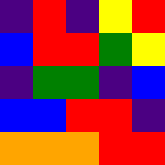[["indigo", "red", "indigo", "yellow", "red"], ["blue", "red", "red", "green", "yellow"], ["indigo", "green", "green", "indigo", "blue"], ["blue", "blue", "red", "red", "indigo"], ["orange", "orange", "orange", "red", "red"]]